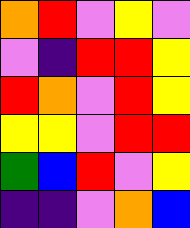[["orange", "red", "violet", "yellow", "violet"], ["violet", "indigo", "red", "red", "yellow"], ["red", "orange", "violet", "red", "yellow"], ["yellow", "yellow", "violet", "red", "red"], ["green", "blue", "red", "violet", "yellow"], ["indigo", "indigo", "violet", "orange", "blue"]]